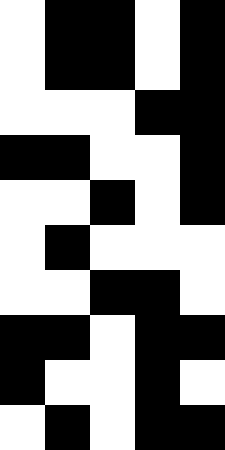[["white", "black", "black", "white", "black"], ["white", "black", "black", "white", "black"], ["white", "white", "white", "black", "black"], ["black", "black", "white", "white", "black"], ["white", "white", "black", "white", "black"], ["white", "black", "white", "white", "white"], ["white", "white", "black", "black", "white"], ["black", "black", "white", "black", "black"], ["black", "white", "white", "black", "white"], ["white", "black", "white", "black", "black"]]